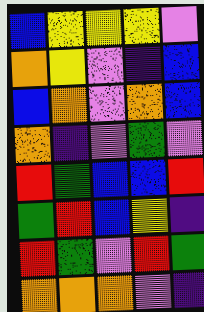[["blue", "yellow", "yellow", "yellow", "violet"], ["orange", "yellow", "violet", "indigo", "blue"], ["blue", "orange", "violet", "orange", "blue"], ["orange", "indigo", "violet", "green", "violet"], ["red", "green", "blue", "blue", "red"], ["green", "red", "blue", "yellow", "indigo"], ["red", "green", "violet", "red", "green"], ["orange", "orange", "orange", "violet", "indigo"]]